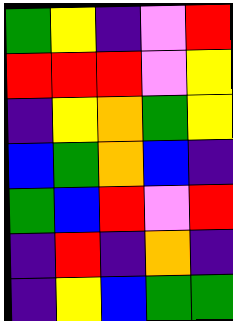[["green", "yellow", "indigo", "violet", "red"], ["red", "red", "red", "violet", "yellow"], ["indigo", "yellow", "orange", "green", "yellow"], ["blue", "green", "orange", "blue", "indigo"], ["green", "blue", "red", "violet", "red"], ["indigo", "red", "indigo", "orange", "indigo"], ["indigo", "yellow", "blue", "green", "green"]]